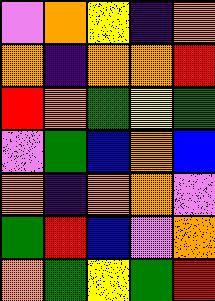[["violet", "orange", "yellow", "indigo", "orange"], ["orange", "indigo", "orange", "orange", "red"], ["red", "orange", "green", "yellow", "green"], ["violet", "green", "blue", "orange", "blue"], ["orange", "indigo", "orange", "orange", "violet"], ["green", "red", "blue", "violet", "orange"], ["orange", "green", "yellow", "green", "red"]]